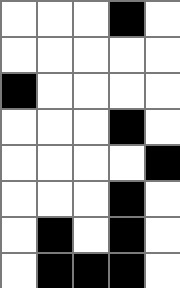[["white", "white", "white", "black", "white"], ["white", "white", "white", "white", "white"], ["black", "white", "white", "white", "white"], ["white", "white", "white", "black", "white"], ["white", "white", "white", "white", "black"], ["white", "white", "white", "black", "white"], ["white", "black", "white", "black", "white"], ["white", "black", "black", "black", "white"]]